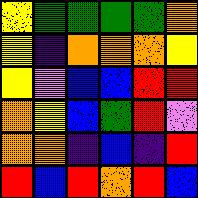[["yellow", "green", "green", "green", "green", "orange"], ["yellow", "indigo", "orange", "orange", "orange", "yellow"], ["yellow", "violet", "blue", "blue", "red", "red"], ["orange", "yellow", "blue", "green", "red", "violet"], ["orange", "orange", "indigo", "blue", "indigo", "red"], ["red", "blue", "red", "orange", "red", "blue"]]